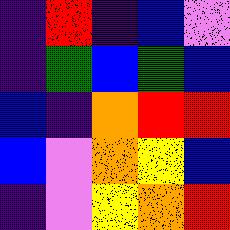[["indigo", "red", "indigo", "blue", "violet"], ["indigo", "green", "blue", "green", "blue"], ["blue", "indigo", "orange", "red", "red"], ["blue", "violet", "orange", "yellow", "blue"], ["indigo", "violet", "yellow", "orange", "red"]]